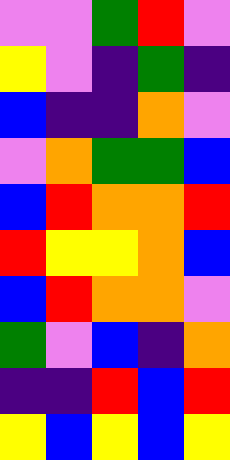[["violet", "violet", "green", "red", "violet"], ["yellow", "violet", "indigo", "green", "indigo"], ["blue", "indigo", "indigo", "orange", "violet"], ["violet", "orange", "green", "green", "blue"], ["blue", "red", "orange", "orange", "red"], ["red", "yellow", "yellow", "orange", "blue"], ["blue", "red", "orange", "orange", "violet"], ["green", "violet", "blue", "indigo", "orange"], ["indigo", "indigo", "red", "blue", "red"], ["yellow", "blue", "yellow", "blue", "yellow"]]